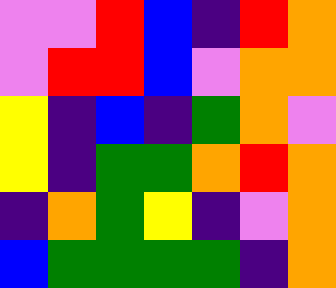[["violet", "violet", "red", "blue", "indigo", "red", "orange"], ["violet", "red", "red", "blue", "violet", "orange", "orange"], ["yellow", "indigo", "blue", "indigo", "green", "orange", "violet"], ["yellow", "indigo", "green", "green", "orange", "red", "orange"], ["indigo", "orange", "green", "yellow", "indigo", "violet", "orange"], ["blue", "green", "green", "green", "green", "indigo", "orange"]]